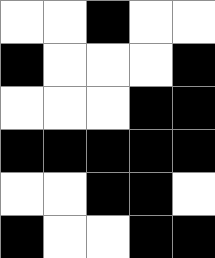[["white", "white", "black", "white", "white"], ["black", "white", "white", "white", "black"], ["white", "white", "white", "black", "black"], ["black", "black", "black", "black", "black"], ["white", "white", "black", "black", "white"], ["black", "white", "white", "black", "black"]]